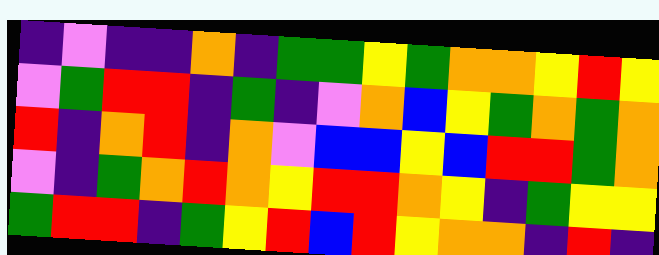[["indigo", "violet", "indigo", "indigo", "orange", "indigo", "green", "green", "yellow", "green", "orange", "orange", "yellow", "red", "yellow"], ["violet", "green", "red", "red", "indigo", "green", "indigo", "violet", "orange", "blue", "yellow", "green", "orange", "green", "orange"], ["red", "indigo", "orange", "red", "indigo", "orange", "violet", "blue", "blue", "yellow", "blue", "red", "red", "green", "orange"], ["violet", "indigo", "green", "orange", "red", "orange", "yellow", "red", "red", "orange", "yellow", "indigo", "green", "yellow", "yellow"], ["green", "red", "red", "indigo", "green", "yellow", "red", "blue", "red", "yellow", "orange", "orange", "indigo", "red", "indigo"]]